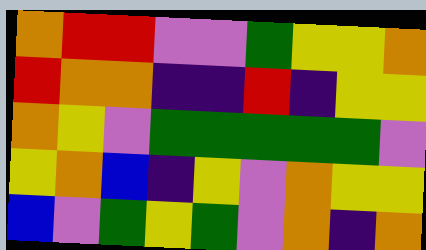[["orange", "red", "red", "violet", "violet", "green", "yellow", "yellow", "orange"], ["red", "orange", "orange", "indigo", "indigo", "red", "indigo", "yellow", "yellow"], ["orange", "yellow", "violet", "green", "green", "green", "green", "green", "violet"], ["yellow", "orange", "blue", "indigo", "yellow", "violet", "orange", "yellow", "yellow"], ["blue", "violet", "green", "yellow", "green", "violet", "orange", "indigo", "orange"]]